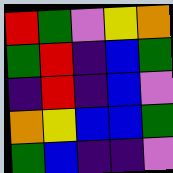[["red", "green", "violet", "yellow", "orange"], ["green", "red", "indigo", "blue", "green"], ["indigo", "red", "indigo", "blue", "violet"], ["orange", "yellow", "blue", "blue", "green"], ["green", "blue", "indigo", "indigo", "violet"]]